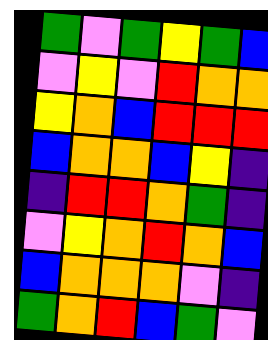[["green", "violet", "green", "yellow", "green", "blue"], ["violet", "yellow", "violet", "red", "orange", "orange"], ["yellow", "orange", "blue", "red", "red", "red"], ["blue", "orange", "orange", "blue", "yellow", "indigo"], ["indigo", "red", "red", "orange", "green", "indigo"], ["violet", "yellow", "orange", "red", "orange", "blue"], ["blue", "orange", "orange", "orange", "violet", "indigo"], ["green", "orange", "red", "blue", "green", "violet"]]